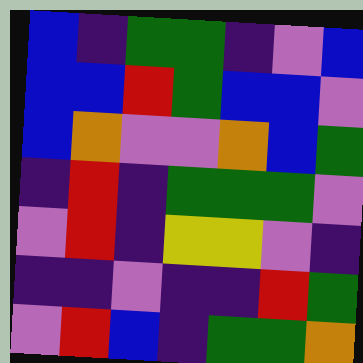[["blue", "indigo", "green", "green", "indigo", "violet", "blue"], ["blue", "blue", "red", "green", "blue", "blue", "violet"], ["blue", "orange", "violet", "violet", "orange", "blue", "green"], ["indigo", "red", "indigo", "green", "green", "green", "violet"], ["violet", "red", "indigo", "yellow", "yellow", "violet", "indigo"], ["indigo", "indigo", "violet", "indigo", "indigo", "red", "green"], ["violet", "red", "blue", "indigo", "green", "green", "orange"]]